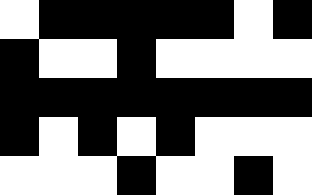[["white", "black", "black", "black", "black", "black", "white", "black"], ["black", "white", "white", "black", "white", "white", "white", "white"], ["black", "black", "black", "black", "black", "black", "black", "black"], ["black", "white", "black", "white", "black", "white", "white", "white"], ["white", "white", "white", "black", "white", "white", "black", "white"]]